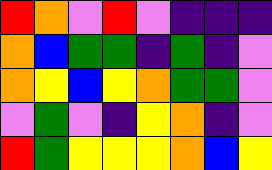[["red", "orange", "violet", "red", "violet", "indigo", "indigo", "indigo"], ["orange", "blue", "green", "green", "indigo", "green", "indigo", "violet"], ["orange", "yellow", "blue", "yellow", "orange", "green", "green", "violet"], ["violet", "green", "violet", "indigo", "yellow", "orange", "indigo", "violet"], ["red", "green", "yellow", "yellow", "yellow", "orange", "blue", "yellow"]]